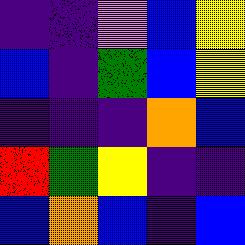[["indigo", "indigo", "violet", "blue", "yellow"], ["blue", "indigo", "green", "blue", "yellow"], ["indigo", "indigo", "indigo", "orange", "blue"], ["red", "green", "yellow", "indigo", "indigo"], ["blue", "orange", "blue", "indigo", "blue"]]